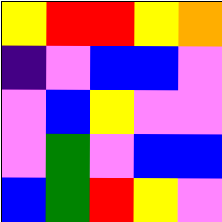[["yellow", "red", "red", "yellow", "orange"], ["indigo", "violet", "blue", "blue", "violet"], ["violet", "blue", "yellow", "violet", "violet"], ["violet", "green", "violet", "blue", "blue"], ["blue", "green", "red", "yellow", "violet"]]